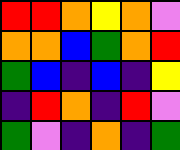[["red", "red", "orange", "yellow", "orange", "violet"], ["orange", "orange", "blue", "green", "orange", "red"], ["green", "blue", "indigo", "blue", "indigo", "yellow"], ["indigo", "red", "orange", "indigo", "red", "violet"], ["green", "violet", "indigo", "orange", "indigo", "green"]]